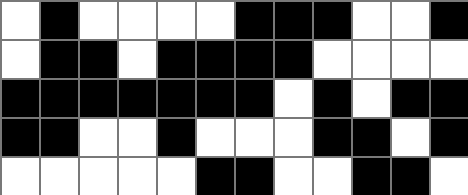[["white", "black", "white", "white", "white", "white", "black", "black", "black", "white", "white", "black"], ["white", "black", "black", "white", "black", "black", "black", "black", "white", "white", "white", "white"], ["black", "black", "black", "black", "black", "black", "black", "white", "black", "white", "black", "black"], ["black", "black", "white", "white", "black", "white", "white", "white", "black", "black", "white", "black"], ["white", "white", "white", "white", "white", "black", "black", "white", "white", "black", "black", "white"]]